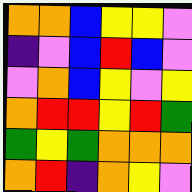[["orange", "orange", "blue", "yellow", "yellow", "violet"], ["indigo", "violet", "blue", "red", "blue", "violet"], ["violet", "orange", "blue", "yellow", "violet", "yellow"], ["orange", "red", "red", "yellow", "red", "green"], ["green", "yellow", "green", "orange", "orange", "orange"], ["orange", "red", "indigo", "orange", "yellow", "violet"]]